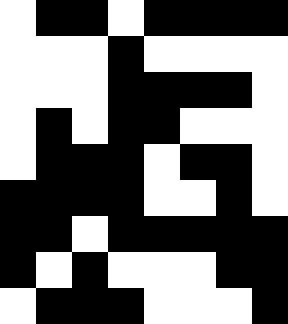[["white", "black", "black", "white", "black", "black", "black", "black"], ["white", "white", "white", "black", "white", "white", "white", "white"], ["white", "white", "white", "black", "black", "black", "black", "white"], ["white", "black", "white", "black", "black", "white", "white", "white"], ["white", "black", "black", "black", "white", "black", "black", "white"], ["black", "black", "black", "black", "white", "white", "black", "white"], ["black", "black", "white", "black", "black", "black", "black", "black"], ["black", "white", "black", "white", "white", "white", "black", "black"], ["white", "black", "black", "black", "white", "white", "white", "black"]]